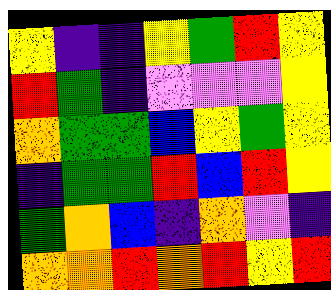[["yellow", "indigo", "indigo", "yellow", "green", "red", "yellow"], ["red", "green", "indigo", "violet", "violet", "violet", "yellow"], ["orange", "green", "green", "blue", "yellow", "green", "yellow"], ["indigo", "green", "green", "red", "blue", "red", "yellow"], ["green", "orange", "blue", "indigo", "orange", "violet", "indigo"], ["orange", "orange", "red", "orange", "red", "yellow", "red"]]